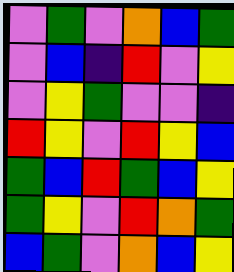[["violet", "green", "violet", "orange", "blue", "green"], ["violet", "blue", "indigo", "red", "violet", "yellow"], ["violet", "yellow", "green", "violet", "violet", "indigo"], ["red", "yellow", "violet", "red", "yellow", "blue"], ["green", "blue", "red", "green", "blue", "yellow"], ["green", "yellow", "violet", "red", "orange", "green"], ["blue", "green", "violet", "orange", "blue", "yellow"]]